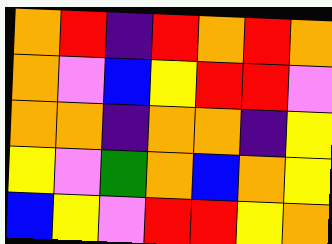[["orange", "red", "indigo", "red", "orange", "red", "orange"], ["orange", "violet", "blue", "yellow", "red", "red", "violet"], ["orange", "orange", "indigo", "orange", "orange", "indigo", "yellow"], ["yellow", "violet", "green", "orange", "blue", "orange", "yellow"], ["blue", "yellow", "violet", "red", "red", "yellow", "orange"]]